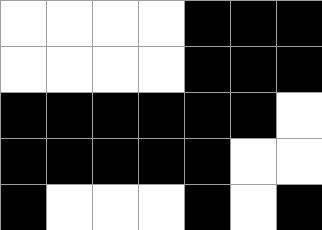[["white", "white", "white", "white", "black", "black", "black"], ["white", "white", "white", "white", "black", "black", "black"], ["black", "black", "black", "black", "black", "black", "white"], ["black", "black", "black", "black", "black", "white", "white"], ["black", "white", "white", "white", "black", "white", "black"]]